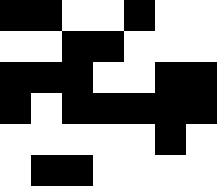[["black", "black", "white", "white", "black", "white", "white"], ["white", "white", "black", "black", "white", "white", "white"], ["black", "black", "black", "white", "white", "black", "black"], ["black", "white", "black", "black", "black", "black", "black"], ["white", "white", "white", "white", "white", "black", "white"], ["white", "black", "black", "white", "white", "white", "white"]]